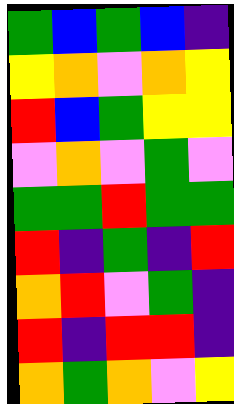[["green", "blue", "green", "blue", "indigo"], ["yellow", "orange", "violet", "orange", "yellow"], ["red", "blue", "green", "yellow", "yellow"], ["violet", "orange", "violet", "green", "violet"], ["green", "green", "red", "green", "green"], ["red", "indigo", "green", "indigo", "red"], ["orange", "red", "violet", "green", "indigo"], ["red", "indigo", "red", "red", "indigo"], ["orange", "green", "orange", "violet", "yellow"]]